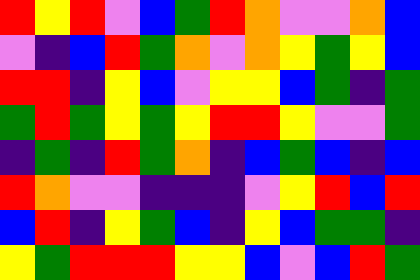[["red", "yellow", "red", "violet", "blue", "green", "red", "orange", "violet", "violet", "orange", "blue"], ["violet", "indigo", "blue", "red", "green", "orange", "violet", "orange", "yellow", "green", "yellow", "blue"], ["red", "red", "indigo", "yellow", "blue", "violet", "yellow", "yellow", "blue", "green", "indigo", "green"], ["green", "red", "green", "yellow", "green", "yellow", "red", "red", "yellow", "violet", "violet", "green"], ["indigo", "green", "indigo", "red", "green", "orange", "indigo", "blue", "green", "blue", "indigo", "blue"], ["red", "orange", "violet", "violet", "indigo", "indigo", "indigo", "violet", "yellow", "red", "blue", "red"], ["blue", "red", "indigo", "yellow", "green", "blue", "indigo", "yellow", "blue", "green", "green", "indigo"], ["yellow", "green", "red", "red", "red", "yellow", "yellow", "blue", "violet", "blue", "red", "green"]]